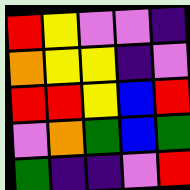[["red", "yellow", "violet", "violet", "indigo"], ["orange", "yellow", "yellow", "indigo", "violet"], ["red", "red", "yellow", "blue", "red"], ["violet", "orange", "green", "blue", "green"], ["green", "indigo", "indigo", "violet", "red"]]